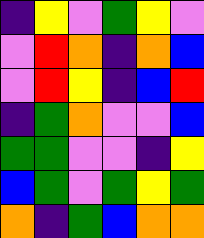[["indigo", "yellow", "violet", "green", "yellow", "violet"], ["violet", "red", "orange", "indigo", "orange", "blue"], ["violet", "red", "yellow", "indigo", "blue", "red"], ["indigo", "green", "orange", "violet", "violet", "blue"], ["green", "green", "violet", "violet", "indigo", "yellow"], ["blue", "green", "violet", "green", "yellow", "green"], ["orange", "indigo", "green", "blue", "orange", "orange"]]